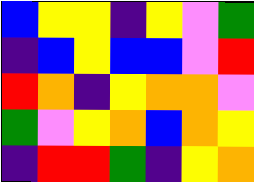[["blue", "yellow", "yellow", "indigo", "yellow", "violet", "green"], ["indigo", "blue", "yellow", "blue", "blue", "violet", "red"], ["red", "orange", "indigo", "yellow", "orange", "orange", "violet"], ["green", "violet", "yellow", "orange", "blue", "orange", "yellow"], ["indigo", "red", "red", "green", "indigo", "yellow", "orange"]]